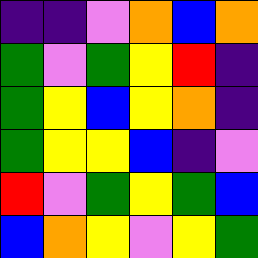[["indigo", "indigo", "violet", "orange", "blue", "orange"], ["green", "violet", "green", "yellow", "red", "indigo"], ["green", "yellow", "blue", "yellow", "orange", "indigo"], ["green", "yellow", "yellow", "blue", "indigo", "violet"], ["red", "violet", "green", "yellow", "green", "blue"], ["blue", "orange", "yellow", "violet", "yellow", "green"]]